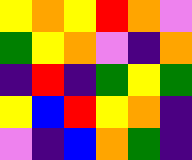[["yellow", "orange", "yellow", "red", "orange", "violet"], ["green", "yellow", "orange", "violet", "indigo", "orange"], ["indigo", "red", "indigo", "green", "yellow", "green"], ["yellow", "blue", "red", "yellow", "orange", "indigo"], ["violet", "indigo", "blue", "orange", "green", "indigo"]]